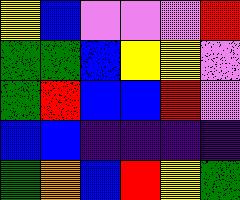[["yellow", "blue", "violet", "violet", "violet", "red"], ["green", "green", "blue", "yellow", "yellow", "violet"], ["green", "red", "blue", "blue", "red", "violet"], ["blue", "blue", "indigo", "indigo", "indigo", "indigo"], ["green", "orange", "blue", "red", "yellow", "green"]]